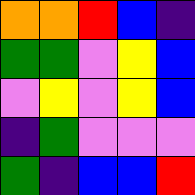[["orange", "orange", "red", "blue", "indigo"], ["green", "green", "violet", "yellow", "blue"], ["violet", "yellow", "violet", "yellow", "blue"], ["indigo", "green", "violet", "violet", "violet"], ["green", "indigo", "blue", "blue", "red"]]